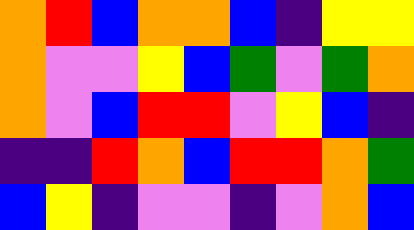[["orange", "red", "blue", "orange", "orange", "blue", "indigo", "yellow", "yellow"], ["orange", "violet", "violet", "yellow", "blue", "green", "violet", "green", "orange"], ["orange", "violet", "blue", "red", "red", "violet", "yellow", "blue", "indigo"], ["indigo", "indigo", "red", "orange", "blue", "red", "red", "orange", "green"], ["blue", "yellow", "indigo", "violet", "violet", "indigo", "violet", "orange", "blue"]]